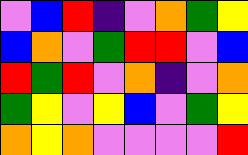[["violet", "blue", "red", "indigo", "violet", "orange", "green", "yellow"], ["blue", "orange", "violet", "green", "red", "red", "violet", "blue"], ["red", "green", "red", "violet", "orange", "indigo", "violet", "orange"], ["green", "yellow", "violet", "yellow", "blue", "violet", "green", "yellow"], ["orange", "yellow", "orange", "violet", "violet", "violet", "violet", "red"]]